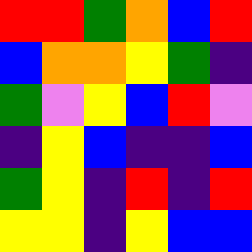[["red", "red", "green", "orange", "blue", "red"], ["blue", "orange", "orange", "yellow", "green", "indigo"], ["green", "violet", "yellow", "blue", "red", "violet"], ["indigo", "yellow", "blue", "indigo", "indigo", "blue"], ["green", "yellow", "indigo", "red", "indigo", "red"], ["yellow", "yellow", "indigo", "yellow", "blue", "blue"]]